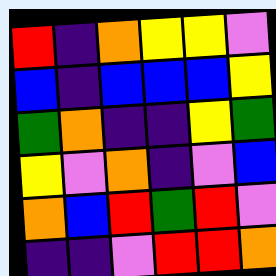[["red", "indigo", "orange", "yellow", "yellow", "violet"], ["blue", "indigo", "blue", "blue", "blue", "yellow"], ["green", "orange", "indigo", "indigo", "yellow", "green"], ["yellow", "violet", "orange", "indigo", "violet", "blue"], ["orange", "blue", "red", "green", "red", "violet"], ["indigo", "indigo", "violet", "red", "red", "orange"]]